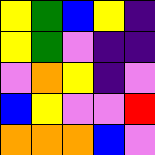[["yellow", "green", "blue", "yellow", "indigo"], ["yellow", "green", "violet", "indigo", "indigo"], ["violet", "orange", "yellow", "indigo", "violet"], ["blue", "yellow", "violet", "violet", "red"], ["orange", "orange", "orange", "blue", "violet"]]